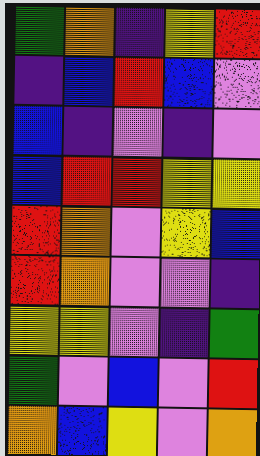[["green", "orange", "indigo", "yellow", "red"], ["indigo", "blue", "red", "blue", "violet"], ["blue", "indigo", "violet", "indigo", "violet"], ["blue", "red", "red", "yellow", "yellow"], ["red", "orange", "violet", "yellow", "blue"], ["red", "orange", "violet", "violet", "indigo"], ["yellow", "yellow", "violet", "indigo", "green"], ["green", "violet", "blue", "violet", "red"], ["orange", "blue", "yellow", "violet", "orange"]]